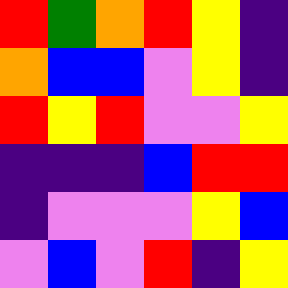[["red", "green", "orange", "red", "yellow", "indigo"], ["orange", "blue", "blue", "violet", "yellow", "indigo"], ["red", "yellow", "red", "violet", "violet", "yellow"], ["indigo", "indigo", "indigo", "blue", "red", "red"], ["indigo", "violet", "violet", "violet", "yellow", "blue"], ["violet", "blue", "violet", "red", "indigo", "yellow"]]